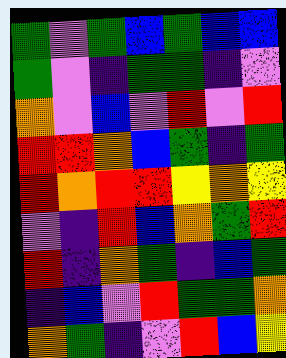[["green", "violet", "green", "blue", "green", "blue", "blue"], ["green", "violet", "indigo", "green", "green", "indigo", "violet"], ["orange", "violet", "blue", "violet", "red", "violet", "red"], ["red", "red", "orange", "blue", "green", "indigo", "green"], ["red", "orange", "red", "red", "yellow", "orange", "yellow"], ["violet", "indigo", "red", "blue", "orange", "green", "red"], ["red", "indigo", "orange", "green", "indigo", "blue", "green"], ["indigo", "blue", "violet", "red", "green", "green", "orange"], ["orange", "green", "indigo", "violet", "red", "blue", "yellow"]]